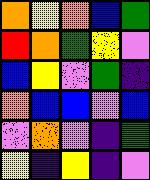[["orange", "yellow", "orange", "blue", "green"], ["red", "orange", "green", "yellow", "violet"], ["blue", "yellow", "violet", "green", "indigo"], ["orange", "blue", "blue", "violet", "blue"], ["violet", "orange", "violet", "indigo", "green"], ["yellow", "indigo", "yellow", "indigo", "violet"]]